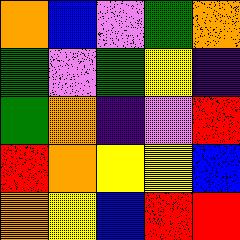[["orange", "blue", "violet", "green", "orange"], ["green", "violet", "green", "yellow", "indigo"], ["green", "orange", "indigo", "violet", "red"], ["red", "orange", "yellow", "yellow", "blue"], ["orange", "yellow", "blue", "red", "red"]]